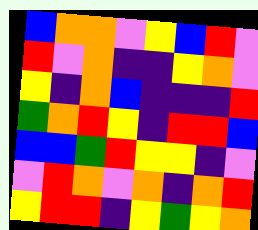[["blue", "orange", "orange", "violet", "yellow", "blue", "red", "violet"], ["red", "violet", "orange", "indigo", "indigo", "yellow", "orange", "violet"], ["yellow", "indigo", "orange", "blue", "indigo", "indigo", "indigo", "red"], ["green", "orange", "red", "yellow", "indigo", "red", "red", "blue"], ["blue", "blue", "green", "red", "yellow", "yellow", "indigo", "violet"], ["violet", "red", "orange", "violet", "orange", "indigo", "orange", "red"], ["yellow", "red", "red", "indigo", "yellow", "green", "yellow", "orange"]]